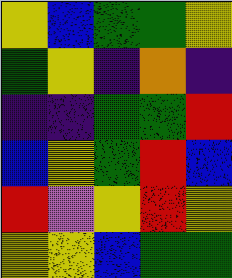[["yellow", "blue", "green", "green", "yellow"], ["green", "yellow", "indigo", "orange", "indigo"], ["indigo", "indigo", "green", "green", "red"], ["blue", "yellow", "green", "red", "blue"], ["red", "violet", "yellow", "red", "yellow"], ["yellow", "yellow", "blue", "green", "green"]]